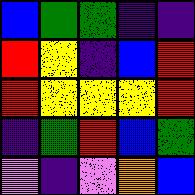[["blue", "green", "green", "indigo", "indigo"], ["red", "yellow", "indigo", "blue", "red"], ["red", "yellow", "yellow", "yellow", "red"], ["indigo", "green", "red", "blue", "green"], ["violet", "indigo", "violet", "orange", "blue"]]